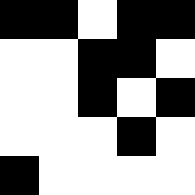[["black", "black", "white", "black", "black"], ["white", "white", "black", "black", "white"], ["white", "white", "black", "white", "black"], ["white", "white", "white", "black", "white"], ["black", "white", "white", "white", "white"]]